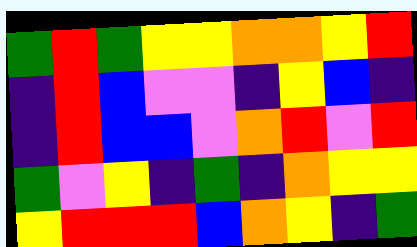[["green", "red", "green", "yellow", "yellow", "orange", "orange", "yellow", "red"], ["indigo", "red", "blue", "violet", "violet", "indigo", "yellow", "blue", "indigo"], ["indigo", "red", "blue", "blue", "violet", "orange", "red", "violet", "red"], ["green", "violet", "yellow", "indigo", "green", "indigo", "orange", "yellow", "yellow"], ["yellow", "red", "red", "red", "blue", "orange", "yellow", "indigo", "green"]]